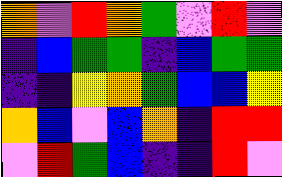[["orange", "violet", "red", "orange", "green", "violet", "red", "violet"], ["indigo", "blue", "green", "green", "indigo", "blue", "green", "green"], ["indigo", "indigo", "yellow", "orange", "green", "blue", "blue", "yellow"], ["orange", "blue", "violet", "blue", "orange", "indigo", "red", "red"], ["violet", "red", "green", "blue", "indigo", "indigo", "red", "violet"]]